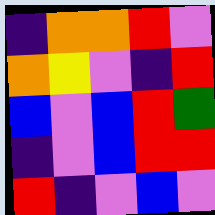[["indigo", "orange", "orange", "red", "violet"], ["orange", "yellow", "violet", "indigo", "red"], ["blue", "violet", "blue", "red", "green"], ["indigo", "violet", "blue", "red", "red"], ["red", "indigo", "violet", "blue", "violet"]]